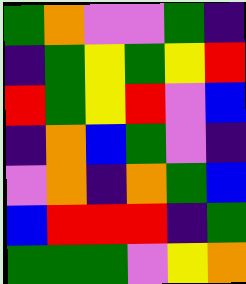[["green", "orange", "violet", "violet", "green", "indigo"], ["indigo", "green", "yellow", "green", "yellow", "red"], ["red", "green", "yellow", "red", "violet", "blue"], ["indigo", "orange", "blue", "green", "violet", "indigo"], ["violet", "orange", "indigo", "orange", "green", "blue"], ["blue", "red", "red", "red", "indigo", "green"], ["green", "green", "green", "violet", "yellow", "orange"]]